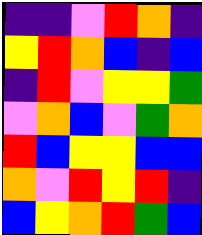[["indigo", "indigo", "violet", "red", "orange", "indigo"], ["yellow", "red", "orange", "blue", "indigo", "blue"], ["indigo", "red", "violet", "yellow", "yellow", "green"], ["violet", "orange", "blue", "violet", "green", "orange"], ["red", "blue", "yellow", "yellow", "blue", "blue"], ["orange", "violet", "red", "yellow", "red", "indigo"], ["blue", "yellow", "orange", "red", "green", "blue"]]